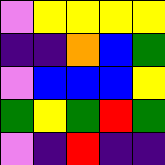[["violet", "yellow", "yellow", "yellow", "yellow"], ["indigo", "indigo", "orange", "blue", "green"], ["violet", "blue", "blue", "blue", "yellow"], ["green", "yellow", "green", "red", "green"], ["violet", "indigo", "red", "indigo", "indigo"]]